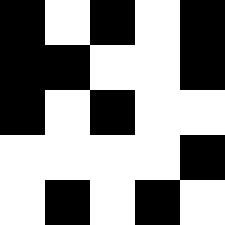[["black", "white", "black", "white", "black"], ["black", "black", "white", "white", "black"], ["black", "white", "black", "white", "white"], ["white", "white", "white", "white", "black"], ["white", "black", "white", "black", "white"]]